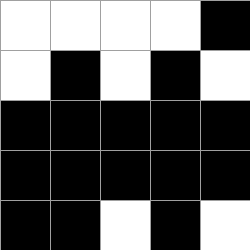[["white", "white", "white", "white", "black"], ["white", "black", "white", "black", "white"], ["black", "black", "black", "black", "black"], ["black", "black", "black", "black", "black"], ["black", "black", "white", "black", "white"]]